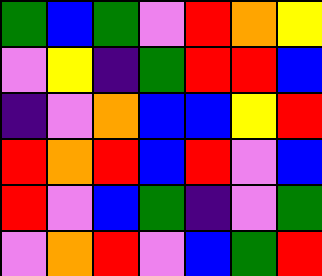[["green", "blue", "green", "violet", "red", "orange", "yellow"], ["violet", "yellow", "indigo", "green", "red", "red", "blue"], ["indigo", "violet", "orange", "blue", "blue", "yellow", "red"], ["red", "orange", "red", "blue", "red", "violet", "blue"], ["red", "violet", "blue", "green", "indigo", "violet", "green"], ["violet", "orange", "red", "violet", "blue", "green", "red"]]